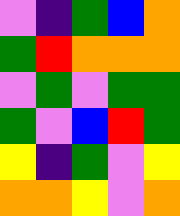[["violet", "indigo", "green", "blue", "orange"], ["green", "red", "orange", "orange", "orange"], ["violet", "green", "violet", "green", "green"], ["green", "violet", "blue", "red", "green"], ["yellow", "indigo", "green", "violet", "yellow"], ["orange", "orange", "yellow", "violet", "orange"]]